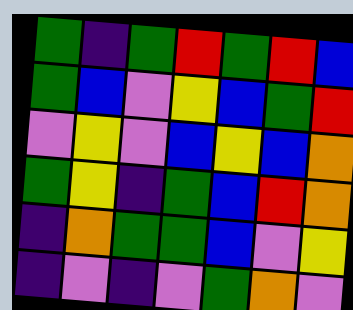[["green", "indigo", "green", "red", "green", "red", "blue"], ["green", "blue", "violet", "yellow", "blue", "green", "red"], ["violet", "yellow", "violet", "blue", "yellow", "blue", "orange"], ["green", "yellow", "indigo", "green", "blue", "red", "orange"], ["indigo", "orange", "green", "green", "blue", "violet", "yellow"], ["indigo", "violet", "indigo", "violet", "green", "orange", "violet"]]